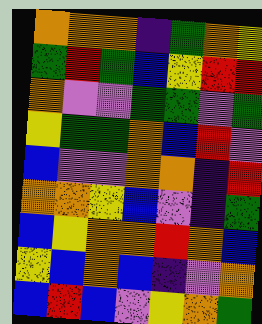[["orange", "orange", "orange", "indigo", "green", "orange", "yellow"], ["green", "red", "green", "blue", "yellow", "red", "red"], ["orange", "violet", "violet", "green", "green", "violet", "green"], ["yellow", "green", "green", "orange", "blue", "red", "violet"], ["blue", "violet", "violet", "orange", "orange", "indigo", "red"], ["orange", "orange", "yellow", "blue", "violet", "indigo", "green"], ["blue", "yellow", "orange", "orange", "red", "orange", "blue"], ["yellow", "blue", "orange", "blue", "indigo", "violet", "orange"], ["blue", "red", "blue", "violet", "yellow", "orange", "green"]]